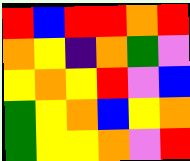[["red", "blue", "red", "red", "orange", "red"], ["orange", "yellow", "indigo", "orange", "green", "violet"], ["yellow", "orange", "yellow", "red", "violet", "blue"], ["green", "yellow", "orange", "blue", "yellow", "orange"], ["green", "yellow", "yellow", "orange", "violet", "red"]]